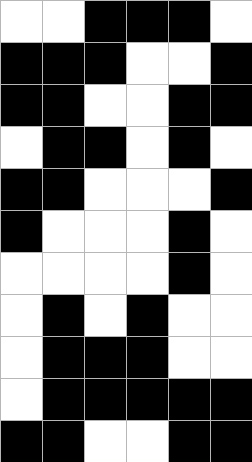[["white", "white", "black", "black", "black", "white"], ["black", "black", "black", "white", "white", "black"], ["black", "black", "white", "white", "black", "black"], ["white", "black", "black", "white", "black", "white"], ["black", "black", "white", "white", "white", "black"], ["black", "white", "white", "white", "black", "white"], ["white", "white", "white", "white", "black", "white"], ["white", "black", "white", "black", "white", "white"], ["white", "black", "black", "black", "white", "white"], ["white", "black", "black", "black", "black", "black"], ["black", "black", "white", "white", "black", "black"]]